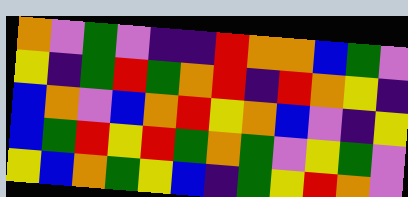[["orange", "violet", "green", "violet", "indigo", "indigo", "red", "orange", "orange", "blue", "green", "violet"], ["yellow", "indigo", "green", "red", "green", "orange", "red", "indigo", "red", "orange", "yellow", "indigo"], ["blue", "orange", "violet", "blue", "orange", "red", "yellow", "orange", "blue", "violet", "indigo", "yellow"], ["blue", "green", "red", "yellow", "red", "green", "orange", "green", "violet", "yellow", "green", "violet"], ["yellow", "blue", "orange", "green", "yellow", "blue", "indigo", "green", "yellow", "red", "orange", "violet"]]